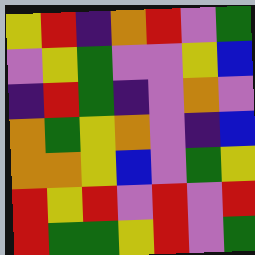[["yellow", "red", "indigo", "orange", "red", "violet", "green"], ["violet", "yellow", "green", "violet", "violet", "yellow", "blue"], ["indigo", "red", "green", "indigo", "violet", "orange", "violet"], ["orange", "green", "yellow", "orange", "violet", "indigo", "blue"], ["orange", "orange", "yellow", "blue", "violet", "green", "yellow"], ["red", "yellow", "red", "violet", "red", "violet", "red"], ["red", "green", "green", "yellow", "red", "violet", "green"]]